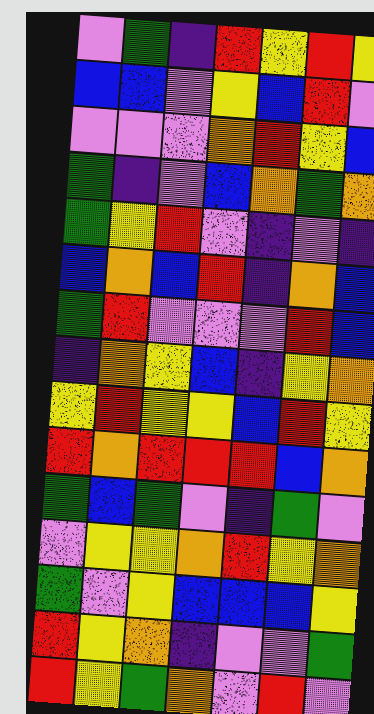[["violet", "green", "indigo", "red", "yellow", "red", "yellow"], ["blue", "blue", "violet", "yellow", "blue", "red", "violet"], ["violet", "violet", "violet", "orange", "red", "yellow", "blue"], ["green", "indigo", "violet", "blue", "orange", "green", "orange"], ["green", "yellow", "red", "violet", "indigo", "violet", "indigo"], ["blue", "orange", "blue", "red", "indigo", "orange", "blue"], ["green", "red", "violet", "violet", "violet", "red", "blue"], ["indigo", "orange", "yellow", "blue", "indigo", "yellow", "orange"], ["yellow", "red", "yellow", "yellow", "blue", "red", "yellow"], ["red", "orange", "red", "red", "red", "blue", "orange"], ["green", "blue", "green", "violet", "indigo", "green", "violet"], ["violet", "yellow", "yellow", "orange", "red", "yellow", "orange"], ["green", "violet", "yellow", "blue", "blue", "blue", "yellow"], ["red", "yellow", "orange", "indigo", "violet", "violet", "green"], ["red", "yellow", "green", "orange", "violet", "red", "violet"]]